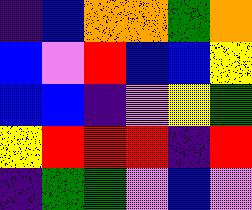[["indigo", "blue", "orange", "orange", "green", "orange"], ["blue", "violet", "red", "blue", "blue", "yellow"], ["blue", "blue", "indigo", "violet", "yellow", "green"], ["yellow", "red", "red", "red", "indigo", "red"], ["indigo", "green", "green", "violet", "blue", "violet"]]